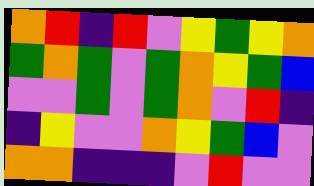[["orange", "red", "indigo", "red", "violet", "yellow", "green", "yellow", "orange"], ["green", "orange", "green", "violet", "green", "orange", "yellow", "green", "blue"], ["violet", "violet", "green", "violet", "green", "orange", "violet", "red", "indigo"], ["indigo", "yellow", "violet", "violet", "orange", "yellow", "green", "blue", "violet"], ["orange", "orange", "indigo", "indigo", "indigo", "violet", "red", "violet", "violet"]]